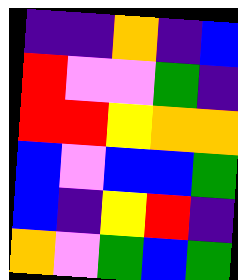[["indigo", "indigo", "orange", "indigo", "blue"], ["red", "violet", "violet", "green", "indigo"], ["red", "red", "yellow", "orange", "orange"], ["blue", "violet", "blue", "blue", "green"], ["blue", "indigo", "yellow", "red", "indigo"], ["orange", "violet", "green", "blue", "green"]]